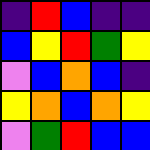[["indigo", "red", "blue", "indigo", "indigo"], ["blue", "yellow", "red", "green", "yellow"], ["violet", "blue", "orange", "blue", "indigo"], ["yellow", "orange", "blue", "orange", "yellow"], ["violet", "green", "red", "blue", "blue"]]